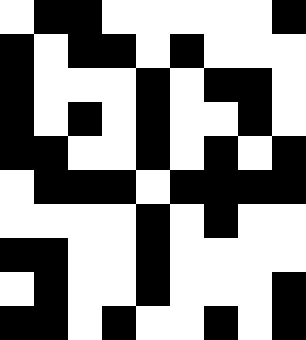[["white", "black", "black", "white", "white", "white", "white", "white", "black"], ["black", "white", "black", "black", "white", "black", "white", "white", "white"], ["black", "white", "white", "white", "black", "white", "black", "black", "white"], ["black", "white", "black", "white", "black", "white", "white", "black", "white"], ["black", "black", "white", "white", "black", "white", "black", "white", "black"], ["white", "black", "black", "black", "white", "black", "black", "black", "black"], ["white", "white", "white", "white", "black", "white", "black", "white", "white"], ["black", "black", "white", "white", "black", "white", "white", "white", "white"], ["white", "black", "white", "white", "black", "white", "white", "white", "black"], ["black", "black", "white", "black", "white", "white", "black", "white", "black"]]